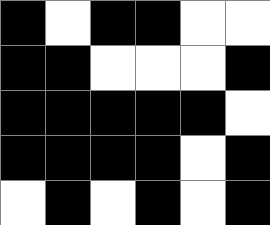[["black", "white", "black", "black", "white", "white"], ["black", "black", "white", "white", "white", "black"], ["black", "black", "black", "black", "black", "white"], ["black", "black", "black", "black", "white", "black"], ["white", "black", "white", "black", "white", "black"]]